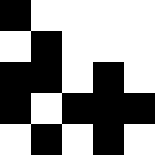[["black", "white", "white", "white", "white"], ["white", "black", "white", "white", "white"], ["black", "black", "white", "black", "white"], ["black", "white", "black", "black", "black"], ["white", "black", "white", "black", "white"]]